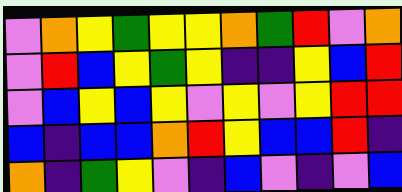[["violet", "orange", "yellow", "green", "yellow", "yellow", "orange", "green", "red", "violet", "orange"], ["violet", "red", "blue", "yellow", "green", "yellow", "indigo", "indigo", "yellow", "blue", "red"], ["violet", "blue", "yellow", "blue", "yellow", "violet", "yellow", "violet", "yellow", "red", "red"], ["blue", "indigo", "blue", "blue", "orange", "red", "yellow", "blue", "blue", "red", "indigo"], ["orange", "indigo", "green", "yellow", "violet", "indigo", "blue", "violet", "indigo", "violet", "blue"]]